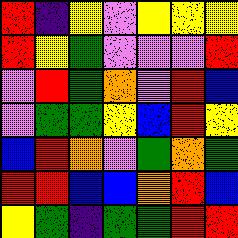[["red", "indigo", "yellow", "violet", "yellow", "yellow", "yellow"], ["red", "yellow", "green", "violet", "violet", "violet", "red"], ["violet", "red", "green", "orange", "violet", "red", "blue"], ["violet", "green", "green", "yellow", "blue", "red", "yellow"], ["blue", "red", "orange", "violet", "green", "orange", "green"], ["red", "red", "blue", "blue", "orange", "red", "blue"], ["yellow", "green", "indigo", "green", "green", "red", "red"]]